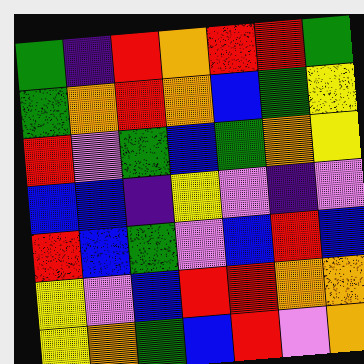[["green", "indigo", "red", "orange", "red", "red", "green"], ["green", "orange", "red", "orange", "blue", "green", "yellow"], ["red", "violet", "green", "blue", "green", "orange", "yellow"], ["blue", "blue", "indigo", "yellow", "violet", "indigo", "violet"], ["red", "blue", "green", "violet", "blue", "red", "blue"], ["yellow", "violet", "blue", "red", "red", "orange", "orange"], ["yellow", "orange", "green", "blue", "red", "violet", "orange"]]